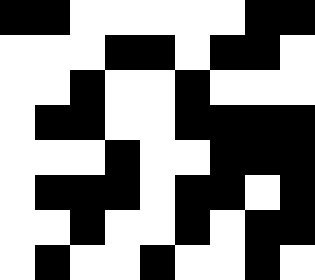[["black", "black", "white", "white", "white", "white", "white", "black", "black"], ["white", "white", "white", "black", "black", "white", "black", "black", "white"], ["white", "white", "black", "white", "white", "black", "white", "white", "white"], ["white", "black", "black", "white", "white", "black", "black", "black", "black"], ["white", "white", "white", "black", "white", "white", "black", "black", "black"], ["white", "black", "black", "black", "white", "black", "black", "white", "black"], ["white", "white", "black", "white", "white", "black", "white", "black", "black"], ["white", "black", "white", "white", "black", "white", "white", "black", "white"]]